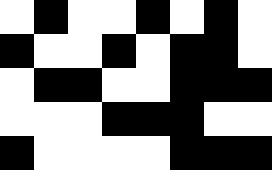[["white", "black", "white", "white", "black", "white", "black", "white"], ["black", "white", "white", "black", "white", "black", "black", "white"], ["white", "black", "black", "white", "white", "black", "black", "black"], ["white", "white", "white", "black", "black", "black", "white", "white"], ["black", "white", "white", "white", "white", "black", "black", "black"]]